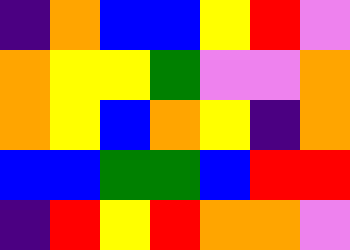[["indigo", "orange", "blue", "blue", "yellow", "red", "violet"], ["orange", "yellow", "yellow", "green", "violet", "violet", "orange"], ["orange", "yellow", "blue", "orange", "yellow", "indigo", "orange"], ["blue", "blue", "green", "green", "blue", "red", "red"], ["indigo", "red", "yellow", "red", "orange", "orange", "violet"]]